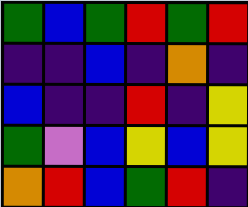[["green", "blue", "green", "red", "green", "red"], ["indigo", "indigo", "blue", "indigo", "orange", "indigo"], ["blue", "indigo", "indigo", "red", "indigo", "yellow"], ["green", "violet", "blue", "yellow", "blue", "yellow"], ["orange", "red", "blue", "green", "red", "indigo"]]